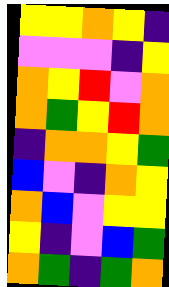[["yellow", "yellow", "orange", "yellow", "indigo"], ["violet", "violet", "violet", "indigo", "yellow"], ["orange", "yellow", "red", "violet", "orange"], ["orange", "green", "yellow", "red", "orange"], ["indigo", "orange", "orange", "yellow", "green"], ["blue", "violet", "indigo", "orange", "yellow"], ["orange", "blue", "violet", "yellow", "yellow"], ["yellow", "indigo", "violet", "blue", "green"], ["orange", "green", "indigo", "green", "orange"]]